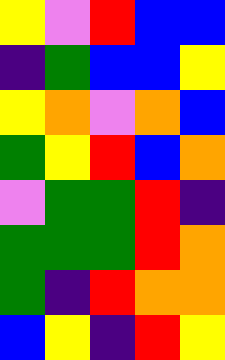[["yellow", "violet", "red", "blue", "blue"], ["indigo", "green", "blue", "blue", "yellow"], ["yellow", "orange", "violet", "orange", "blue"], ["green", "yellow", "red", "blue", "orange"], ["violet", "green", "green", "red", "indigo"], ["green", "green", "green", "red", "orange"], ["green", "indigo", "red", "orange", "orange"], ["blue", "yellow", "indigo", "red", "yellow"]]